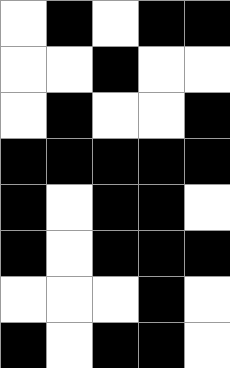[["white", "black", "white", "black", "black"], ["white", "white", "black", "white", "white"], ["white", "black", "white", "white", "black"], ["black", "black", "black", "black", "black"], ["black", "white", "black", "black", "white"], ["black", "white", "black", "black", "black"], ["white", "white", "white", "black", "white"], ["black", "white", "black", "black", "white"]]